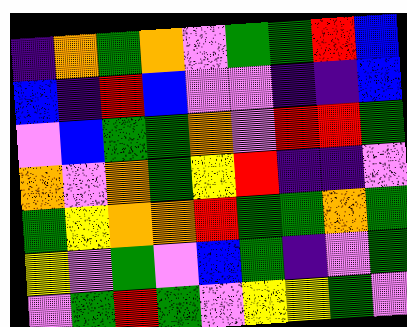[["indigo", "orange", "green", "orange", "violet", "green", "green", "red", "blue"], ["blue", "indigo", "red", "blue", "violet", "violet", "indigo", "indigo", "blue"], ["violet", "blue", "green", "green", "orange", "violet", "red", "red", "green"], ["orange", "violet", "orange", "green", "yellow", "red", "indigo", "indigo", "violet"], ["green", "yellow", "orange", "orange", "red", "green", "green", "orange", "green"], ["yellow", "violet", "green", "violet", "blue", "green", "indigo", "violet", "green"], ["violet", "green", "red", "green", "violet", "yellow", "yellow", "green", "violet"]]